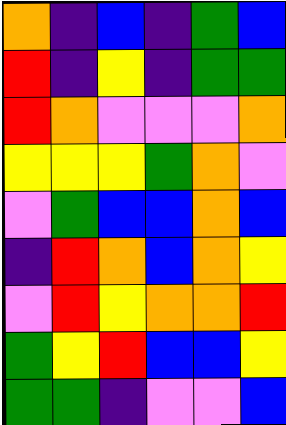[["orange", "indigo", "blue", "indigo", "green", "blue"], ["red", "indigo", "yellow", "indigo", "green", "green"], ["red", "orange", "violet", "violet", "violet", "orange"], ["yellow", "yellow", "yellow", "green", "orange", "violet"], ["violet", "green", "blue", "blue", "orange", "blue"], ["indigo", "red", "orange", "blue", "orange", "yellow"], ["violet", "red", "yellow", "orange", "orange", "red"], ["green", "yellow", "red", "blue", "blue", "yellow"], ["green", "green", "indigo", "violet", "violet", "blue"]]